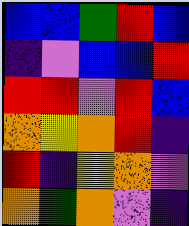[["blue", "blue", "green", "red", "blue"], ["indigo", "violet", "blue", "blue", "red"], ["red", "red", "violet", "red", "blue"], ["orange", "yellow", "orange", "red", "indigo"], ["red", "indigo", "yellow", "orange", "violet"], ["orange", "green", "orange", "violet", "indigo"]]